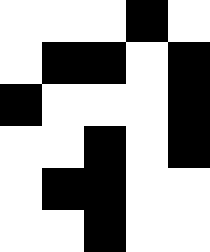[["white", "white", "white", "black", "white"], ["white", "black", "black", "white", "black"], ["black", "white", "white", "white", "black"], ["white", "white", "black", "white", "black"], ["white", "black", "black", "white", "white"], ["white", "white", "black", "white", "white"]]